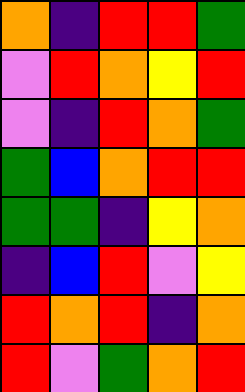[["orange", "indigo", "red", "red", "green"], ["violet", "red", "orange", "yellow", "red"], ["violet", "indigo", "red", "orange", "green"], ["green", "blue", "orange", "red", "red"], ["green", "green", "indigo", "yellow", "orange"], ["indigo", "blue", "red", "violet", "yellow"], ["red", "orange", "red", "indigo", "orange"], ["red", "violet", "green", "orange", "red"]]